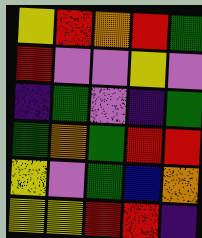[["yellow", "red", "orange", "red", "green"], ["red", "violet", "violet", "yellow", "violet"], ["indigo", "green", "violet", "indigo", "green"], ["green", "orange", "green", "red", "red"], ["yellow", "violet", "green", "blue", "orange"], ["yellow", "yellow", "red", "red", "indigo"]]